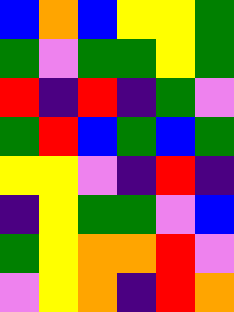[["blue", "orange", "blue", "yellow", "yellow", "green"], ["green", "violet", "green", "green", "yellow", "green"], ["red", "indigo", "red", "indigo", "green", "violet"], ["green", "red", "blue", "green", "blue", "green"], ["yellow", "yellow", "violet", "indigo", "red", "indigo"], ["indigo", "yellow", "green", "green", "violet", "blue"], ["green", "yellow", "orange", "orange", "red", "violet"], ["violet", "yellow", "orange", "indigo", "red", "orange"]]